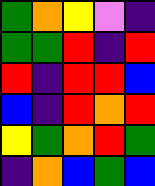[["green", "orange", "yellow", "violet", "indigo"], ["green", "green", "red", "indigo", "red"], ["red", "indigo", "red", "red", "blue"], ["blue", "indigo", "red", "orange", "red"], ["yellow", "green", "orange", "red", "green"], ["indigo", "orange", "blue", "green", "blue"]]